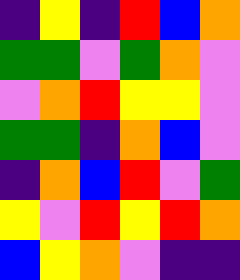[["indigo", "yellow", "indigo", "red", "blue", "orange"], ["green", "green", "violet", "green", "orange", "violet"], ["violet", "orange", "red", "yellow", "yellow", "violet"], ["green", "green", "indigo", "orange", "blue", "violet"], ["indigo", "orange", "blue", "red", "violet", "green"], ["yellow", "violet", "red", "yellow", "red", "orange"], ["blue", "yellow", "orange", "violet", "indigo", "indigo"]]